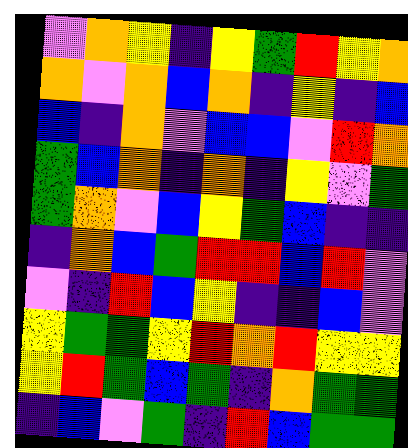[["violet", "orange", "yellow", "indigo", "yellow", "green", "red", "yellow", "orange"], ["orange", "violet", "orange", "blue", "orange", "indigo", "yellow", "indigo", "blue"], ["blue", "indigo", "orange", "violet", "blue", "blue", "violet", "red", "orange"], ["green", "blue", "orange", "indigo", "orange", "indigo", "yellow", "violet", "green"], ["green", "orange", "violet", "blue", "yellow", "green", "blue", "indigo", "indigo"], ["indigo", "orange", "blue", "green", "red", "red", "blue", "red", "violet"], ["violet", "indigo", "red", "blue", "yellow", "indigo", "indigo", "blue", "violet"], ["yellow", "green", "green", "yellow", "red", "orange", "red", "yellow", "yellow"], ["yellow", "red", "green", "blue", "green", "indigo", "orange", "green", "green"], ["indigo", "blue", "violet", "green", "indigo", "red", "blue", "green", "green"]]